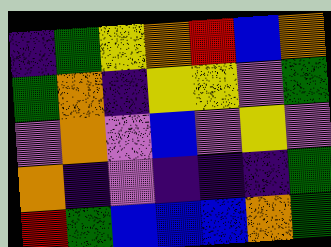[["indigo", "green", "yellow", "orange", "red", "blue", "orange"], ["green", "orange", "indigo", "yellow", "yellow", "violet", "green"], ["violet", "orange", "violet", "blue", "violet", "yellow", "violet"], ["orange", "indigo", "violet", "indigo", "indigo", "indigo", "green"], ["red", "green", "blue", "blue", "blue", "orange", "green"]]